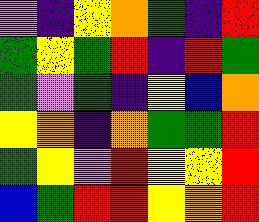[["violet", "indigo", "yellow", "orange", "green", "indigo", "red"], ["green", "yellow", "green", "red", "indigo", "red", "green"], ["green", "violet", "green", "indigo", "yellow", "blue", "orange"], ["yellow", "orange", "indigo", "orange", "green", "green", "red"], ["green", "yellow", "violet", "red", "yellow", "yellow", "red"], ["blue", "green", "red", "red", "yellow", "orange", "red"]]